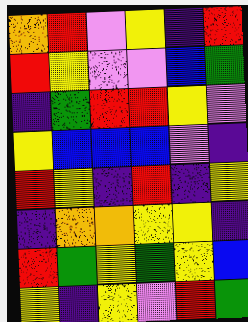[["orange", "red", "violet", "yellow", "indigo", "red"], ["red", "yellow", "violet", "violet", "blue", "green"], ["indigo", "green", "red", "red", "yellow", "violet"], ["yellow", "blue", "blue", "blue", "violet", "indigo"], ["red", "yellow", "indigo", "red", "indigo", "yellow"], ["indigo", "orange", "orange", "yellow", "yellow", "indigo"], ["red", "green", "yellow", "green", "yellow", "blue"], ["yellow", "indigo", "yellow", "violet", "red", "green"]]